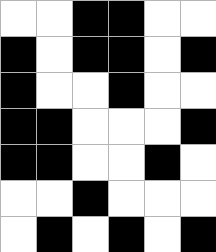[["white", "white", "black", "black", "white", "white"], ["black", "white", "black", "black", "white", "black"], ["black", "white", "white", "black", "white", "white"], ["black", "black", "white", "white", "white", "black"], ["black", "black", "white", "white", "black", "white"], ["white", "white", "black", "white", "white", "white"], ["white", "black", "white", "black", "white", "black"]]